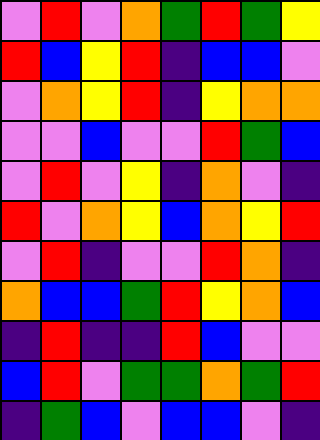[["violet", "red", "violet", "orange", "green", "red", "green", "yellow"], ["red", "blue", "yellow", "red", "indigo", "blue", "blue", "violet"], ["violet", "orange", "yellow", "red", "indigo", "yellow", "orange", "orange"], ["violet", "violet", "blue", "violet", "violet", "red", "green", "blue"], ["violet", "red", "violet", "yellow", "indigo", "orange", "violet", "indigo"], ["red", "violet", "orange", "yellow", "blue", "orange", "yellow", "red"], ["violet", "red", "indigo", "violet", "violet", "red", "orange", "indigo"], ["orange", "blue", "blue", "green", "red", "yellow", "orange", "blue"], ["indigo", "red", "indigo", "indigo", "red", "blue", "violet", "violet"], ["blue", "red", "violet", "green", "green", "orange", "green", "red"], ["indigo", "green", "blue", "violet", "blue", "blue", "violet", "indigo"]]